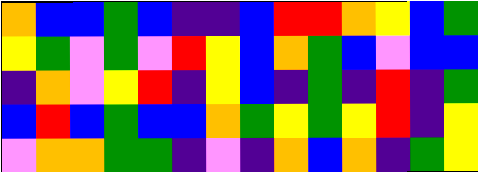[["orange", "blue", "blue", "green", "blue", "indigo", "indigo", "blue", "red", "red", "orange", "yellow", "blue", "green"], ["yellow", "green", "violet", "green", "violet", "red", "yellow", "blue", "orange", "green", "blue", "violet", "blue", "blue"], ["indigo", "orange", "violet", "yellow", "red", "indigo", "yellow", "blue", "indigo", "green", "indigo", "red", "indigo", "green"], ["blue", "red", "blue", "green", "blue", "blue", "orange", "green", "yellow", "green", "yellow", "red", "indigo", "yellow"], ["violet", "orange", "orange", "green", "green", "indigo", "violet", "indigo", "orange", "blue", "orange", "indigo", "green", "yellow"]]